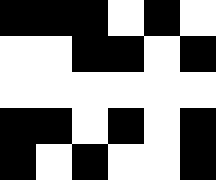[["black", "black", "black", "white", "black", "white"], ["white", "white", "black", "black", "white", "black"], ["white", "white", "white", "white", "white", "white"], ["black", "black", "white", "black", "white", "black"], ["black", "white", "black", "white", "white", "black"]]